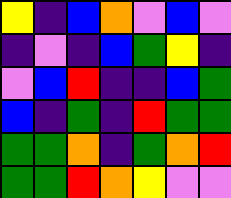[["yellow", "indigo", "blue", "orange", "violet", "blue", "violet"], ["indigo", "violet", "indigo", "blue", "green", "yellow", "indigo"], ["violet", "blue", "red", "indigo", "indigo", "blue", "green"], ["blue", "indigo", "green", "indigo", "red", "green", "green"], ["green", "green", "orange", "indigo", "green", "orange", "red"], ["green", "green", "red", "orange", "yellow", "violet", "violet"]]